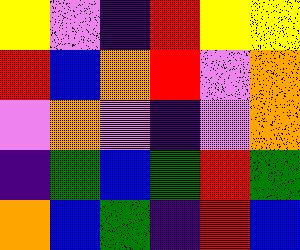[["yellow", "violet", "indigo", "red", "yellow", "yellow"], ["red", "blue", "orange", "red", "violet", "orange"], ["violet", "orange", "violet", "indigo", "violet", "orange"], ["indigo", "green", "blue", "green", "red", "green"], ["orange", "blue", "green", "indigo", "red", "blue"]]